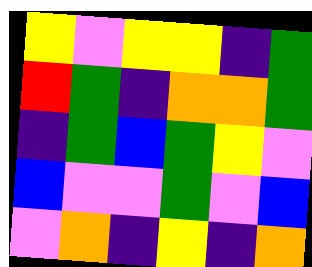[["yellow", "violet", "yellow", "yellow", "indigo", "green"], ["red", "green", "indigo", "orange", "orange", "green"], ["indigo", "green", "blue", "green", "yellow", "violet"], ["blue", "violet", "violet", "green", "violet", "blue"], ["violet", "orange", "indigo", "yellow", "indigo", "orange"]]